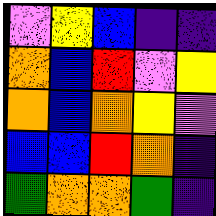[["violet", "yellow", "blue", "indigo", "indigo"], ["orange", "blue", "red", "violet", "yellow"], ["orange", "blue", "orange", "yellow", "violet"], ["blue", "blue", "red", "orange", "indigo"], ["green", "orange", "orange", "green", "indigo"]]